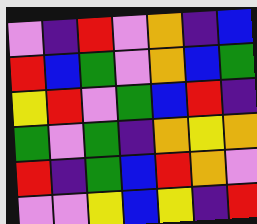[["violet", "indigo", "red", "violet", "orange", "indigo", "blue"], ["red", "blue", "green", "violet", "orange", "blue", "green"], ["yellow", "red", "violet", "green", "blue", "red", "indigo"], ["green", "violet", "green", "indigo", "orange", "yellow", "orange"], ["red", "indigo", "green", "blue", "red", "orange", "violet"], ["violet", "violet", "yellow", "blue", "yellow", "indigo", "red"]]